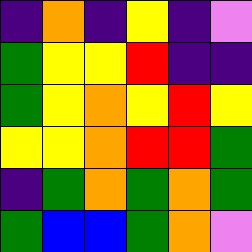[["indigo", "orange", "indigo", "yellow", "indigo", "violet"], ["green", "yellow", "yellow", "red", "indigo", "indigo"], ["green", "yellow", "orange", "yellow", "red", "yellow"], ["yellow", "yellow", "orange", "red", "red", "green"], ["indigo", "green", "orange", "green", "orange", "green"], ["green", "blue", "blue", "green", "orange", "violet"]]